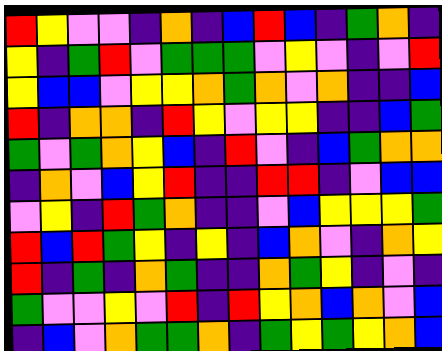[["red", "yellow", "violet", "violet", "indigo", "orange", "indigo", "blue", "red", "blue", "indigo", "green", "orange", "indigo"], ["yellow", "indigo", "green", "red", "violet", "green", "green", "green", "violet", "yellow", "violet", "indigo", "violet", "red"], ["yellow", "blue", "blue", "violet", "yellow", "yellow", "orange", "green", "orange", "violet", "orange", "indigo", "indigo", "blue"], ["red", "indigo", "orange", "orange", "indigo", "red", "yellow", "violet", "yellow", "yellow", "indigo", "indigo", "blue", "green"], ["green", "violet", "green", "orange", "yellow", "blue", "indigo", "red", "violet", "indigo", "blue", "green", "orange", "orange"], ["indigo", "orange", "violet", "blue", "yellow", "red", "indigo", "indigo", "red", "red", "indigo", "violet", "blue", "blue"], ["violet", "yellow", "indigo", "red", "green", "orange", "indigo", "indigo", "violet", "blue", "yellow", "yellow", "yellow", "green"], ["red", "blue", "red", "green", "yellow", "indigo", "yellow", "indigo", "blue", "orange", "violet", "indigo", "orange", "yellow"], ["red", "indigo", "green", "indigo", "orange", "green", "indigo", "indigo", "orange", "green", "yellow", "indigo", "violet", "indigo"], ["green", "violet", "violet", "yellow", "violet", "red", "indigo", "red", "yellow", "orange", "blue", "orange", "violet", "blue"], ["indigo", "blue", "violet", "orange", "green", "green", "orange", "indigo", "green", "yellow", "green", "yellow", "orange", "blue"]]